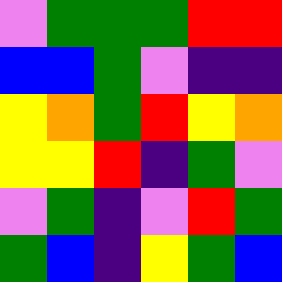[["violet", "green", "green", "green", "red", "red"], ["blue", "blue", "green", "violet", "indigo", "indigo"], ["yellow", "orange", "green", "red", "yellow", "orange"], ["yellow", "yellow", "red", "indigo", "green", "violet"], ["violet", "green", "indigo", "violet", "red", "green"], ["green", "blue", "indigo", "yellow", "green", "blue"]]